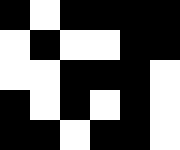[["black", "white", "black", "black", "black", "black"], ["white", "black", "white", "white", "black", "black"], ["white", "white", "black", "black", "black", "white"], ["black", "white", "black", "white", "black", "white"], ["black", "black", "white", "black", "black", "white"]]